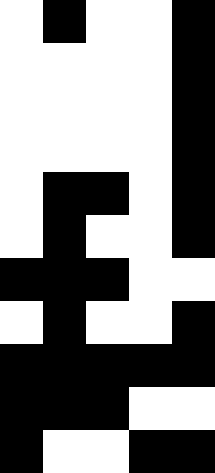[["white", "black", "white", "white", "black"], ["white", "white", "white", "white", "black"], ["white", "white", "white", "white", "black"], ["white", "white", "white", "white", "black"], ["white", "black", "black", "white", "black"], ["white", "black", "white", "white", "black"], ["black", "black", "black", "white", "white"], ["white", "black", "white", "white", "black"], ["black", "black", "black", "black", "black"], ["black", "black", "black", "white", "white"], ["black", "white", "white", "black", "black"]]